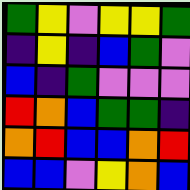[["green", "yellow", "violet", "yellow", "yellow", "green"], ["indigo", "yellow", "indigo", "blue", "green", "violet"], ["blue", "indigo", "green", "violet", "violet", "violet"], ["red", "orange", "blue", "green", "green", "indigo"], ["orange", "red", "blue", "blue", "orange", "red"], ["blue", "blue", "violet", "yellow", "orange", "blue"]]